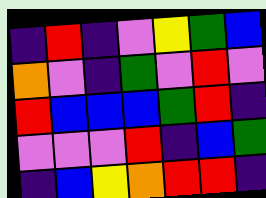[["indigo", "red", "indigo", "violet", "yellow", "green", "blue"], ["orange", "violet", "indigo", "green", "violet", "red", "violet"], ["red", "blue", "blue", "blue", "green", "red", "indigo"], ["violet", "violet", "violet", "red", "indigo", "blue", "green"], ["indigo", "blue", "yellow", "orange", "red", "red", "indigo"]]